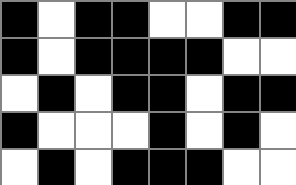[["black", "white", "black", "black", "white", "white", "black", "black"], ["black", "white", "black", "black", "black", "black", "white", "white"], ["white", "black", "white", "black", "black", "white", "black", "black"], ["black", "white", "white", "white", "black", "white", "black", "white"], ["white", "black", "white", "black", "black", "black", "white", "white"]]